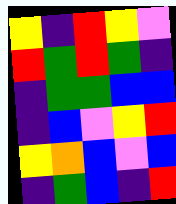[["yellow", "indigo", "red", "yellow", "violet"], ["red", "green", "red", "green", "indigo"], ["indigo", "green", "green", "blue", "blue"], ["indigo", "blue", "violet", "yellow", "red"], ["yellow", "orange", "blue", "violet", "blue"], ["indigo", "green", "blue", "indigo", "red"]]